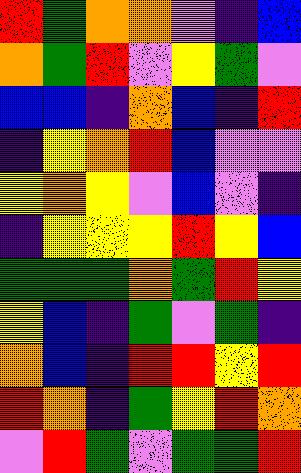[["red", "green", "orange", "orange", "violet", "indigo", "blue"], ["orange", "green", "red", "violet", "yellow", "green", "violet"], ["blue", "blue", "indigo", "orange", "blue", "indigo", "red"], ["indigo", "yellow", "orange", "red", "blue", "violet", "violet"], ["yellow", "orange", "yellow", "violet", "blue", "violet", "indigo"], ["indigo", "yellow", "yellow", "yellow", "red", "yellow", "blue"], ["green", "green", "green", "orange", "green", "red", "yellow"], ["yellow", "blue", "indigo", "green", "violet", "green", "indigo"], ["orange", "blue", "indigo", "red", "red", "yellow", "red"], ["red", "orange", "indigo", "green", "yellow", "red", "orange"], ["violet", "red", "green", "violet", "green", "green", "red"]]